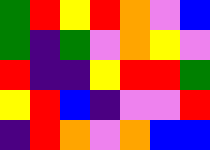[["green", "red", "yellow", "red", "orange", "violet", "blue"], ["green", "indigo", "green", "violet", "orange", "yellow", "violet"], ["red", "indigo", "indigo", "yellow", "red", "red", "green"], ["yellow", "red", "blue", "indigo", "violet", "violet", "red"], ["indigo", "red", "orange", "violet", "orange", "blue", "blue"]]